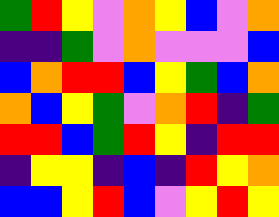[["green", "red", "yellow", "violet", "orange", "yellow", "blue", "violet", "orange"], ["indigo", "indigo", "green", "violet", "orange", "violet", "violet", "violet", "blue"], ["blue", "orange", "red", "red", "blue", "yellow", "green", "blue", "orange"], ["orange", "blue", "yellow", "green", "violet", "orange", "red", "indigo", "green"], ["red", "red", "blue", "green", "red", "yellow", "indigo", "red", "red"], ["indigo", "yellow", "yellow", "indigo", "blue", "indigo", "red", "yellow", "orange"], ["blue", "blue", "yellow", "red", "blue", "violet", "yellow", "red", "yellow"]]